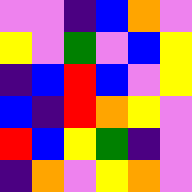[["violet", "violet", "indigo", "blue", "orange", "violet"], ["yellow", "violet", "green", "violet", "blue", "yellow"], ["indigo", "blue", "red", "blue", "violet", "yellow"], ["blue", "indigo", "red", "orange", "yellow", "violet"], ["red", "blue", "yellow", "green", "indigo", "violet"], ["indigo", "orange", "violet", "yellow", "orange", "violet"]]